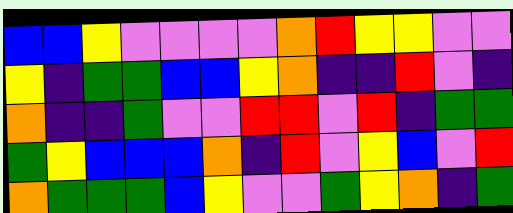[["blue", "blue", "yellow", "violet", "violet", "violet", "violet", "orange", "red", "yellow", "yellow", "violet", "violet"], ["yellow", "indigo", "green", "green", "blue", "blue", "yellow", "orange", "indigo", "indigo", "red", "violet", "indigo"], ["orange", "indigo", "indigo", "green", "violet", "violet", "red", "red", "violet", "red", "indigo", "green", "green"], ["green", "yellow", "blue", "blue", "blue", "orange", "indigo", "red", "violet", "yellow", "blue", "violet", "red"], ["orange", "green", "green", "green", "blue", "yellow", "violet", "violet", "green", "yellow", "orange", "indigo", "green"]]